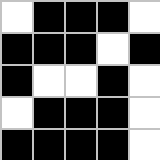[["white", "black", "black", "black", "white"], ["black", "black", "black", "white", "black"], ["black", "white", "white", "black", "white"], ["white", "black", "black", "black", "white"], ["black", "black", "black", "black", "white"]]